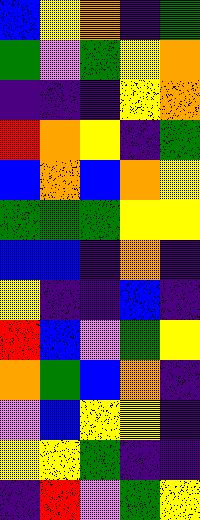[["blue", "yellow", "orange", "indigo", "green"], ["green", "violet", "green", "yellow", "orange"], ["indigo", "indigo", "indigo", "yellow", "orange"], ["red", "orange", "yellow", "indigo", "green"], ["blue", "orange", "blue", "orange", "yellow"], ["green", "green", "green", "yellow", "yellow"], ["blue", "blue", "indigo", "orange", "indigo"], ["yellow", "indigo", "indigo", "blue", "indigo"], ["red", "blue", "violet", "green", "yellow"], ["orange", "green", "blue", "orange", "indigo"], ["violet", "blue", "yellow", "yellow", "indigo"], ["yellow", "yellow", "green", "indigo", "indigo"], ["indigo", "red", "violet", "green", "yellow"]]